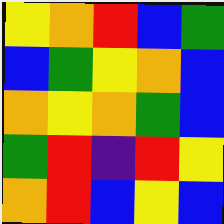[["yellow", "orange", "red", "blue", "green"], ["blue", "green", "yellow", "orange", "blue"], ["orange", "yellow", "orange", "green", "blue"], ["green", "red", "indigo", "red", "yellow"], ["orange", "red", "blue", "yellow", "blue"]]